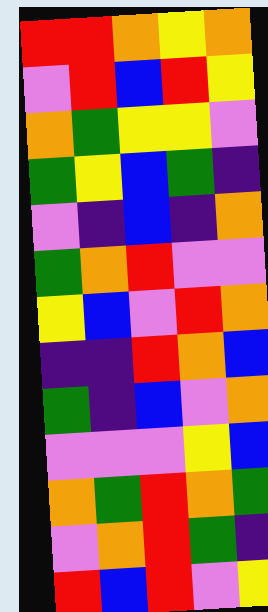[["red", "red", "orange", "yellow", "orange"], ["violet", "red", "blue", "red", "yellow"], ["orange", "green", "yellow", "yellow", "violet"], ["green", "yellow", "blue", "green", "indigo"], ["violet", "indigo", "blue", "indigo", "orange"], ["green", "orange", "red", "violet", "violet"], ["yellow", "blue", "violet", "red", "orange"], ["indigo", "indigo", "red", "orange", "blue"], ["green", "indigo", "blue", "violet", "orange"], ["violet", "violet", "violet", "yellow", "blue"], ["orange", "green", "red", "orange", "green"], ["violet", "orange", "red", "green", "indigo"], ["red", "blue", "red", "violet", "yellow"]]